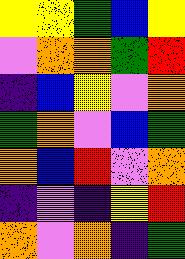[["yellow", "yellow", "green", "blue", "yellow"], ["violet", "orange", "orange", "green", "red"], ["indigo", "blue", "yellow", "violet", "orange"], ["green", "orange", "violet", "blue", "green"], ["orange", "blue", "red", "violet", "orange"], ["indigo", "violet", "indigo", "yellow", "red"], ["orange", "violet", "orange", "indigo", "green"]]